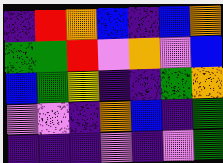[["indigo", "red", "orange", "blue", "indigo", "blue", "orange"], ["green", "green", "red", "violet", "orange", "violet", "blue"], ["blue", "green", "yellow", "indigo", "indigo", "green", "orange"], ["violet", "violet", "indigo", "orange", "blue", "indigo", "green"], ["indigo", "indigo", "indigo", "violet", "indigo", "violet", "green"]]